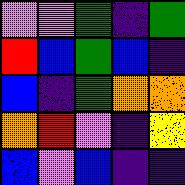[["violet", "violet", "green", "indigo", "green"], ["red", "blue", "green", "blue", "indigo"], ["blue", "indigo", "green", "orange", "orange"], ["orange", "red", "violet", "indigo", "yellow"], ["blue", "violet", "blue", "indigo", "indigo"]]